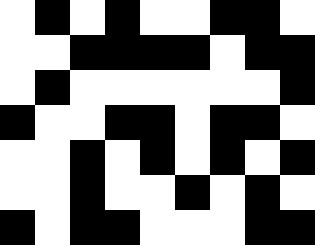[["white", "black", "white", "black", "white", "white", "black", "black", "white"], ["white", "white", "black", "black", "black", "black", "white", "black", "black"], ["white", "black", "white", "white", "white", "white", "white", "white", "black"], ["black", "white", "white", "black", "black", "white", "black", "black", "white"], ["white", "white", "black", "white", "black", "white", "black", "white", "black"], ["white", "white", "black", "white", "white", "black", "white", "black", "white"], ["black", "white", "black", "black", "white", "white", "white", "black", "black"]]